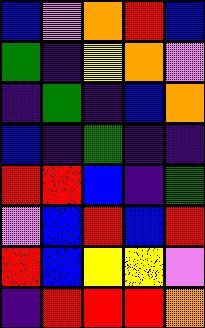[["blue", "violet", "orange", "red", "blue"], ["green", "indigo", "yellow", "orange", "violet"], ["indigo", "green", "indigo", "blue", "orange"], ["blue", "indigo", "green", "indigo", "indigo"], ["red", "red", "blue", "indigo", "green"], ["violet", "blue", "red", "blue", "red"], ["red", "blue", "yellow", "yellow", "violet"], ["indigo", "red", "red", "red", "orange"]]